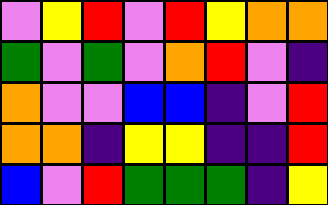[["violet", "yellow", "red", "violet", "red", "yellow", "orange", "orange"], ["green", "violet", "green", "violet", "orange", "red", "violet", "indigo"], ["orange", "violet", "violet", "blue", "blue", "indigo", "violet", "red"], ["orange", "orange", "indigo", "yellow", "yellow", "indigo", "indigo", "red"], ["blue", "violet", "red", "green", "green", "green", "indigo", "yellow"]]